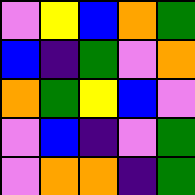[["violet", "yellow", "blue", "orange", "green"], ["blue", "indigo", "green", "violet", "orange"], ["orange", "green", "yellow", "blue", "violet"], ["violet", "blue", "indigo", "violet", "green"], ["violet", "orange", "orange", "indigo", "green"]]